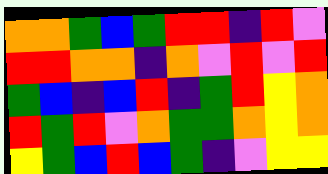[["orange", "orange", "green", "blue", "green", "red", "red", "indigo", "red", "violet"], ["red", "red", "orange", "orange", "indigo", "orange", "violet", "red", "violet", "red"], ["green", "blue", "indigo", "blue", "red", "indigo", "green", "red", "yellow", "orange"], ["red", "green", "red", "violet", "orange", "green", "green", "orange", "yellow", "orange"], ["yellow", "green", "blue", "red", "blue", "green", "indigo", "violet", "yellow", "yellow"]]